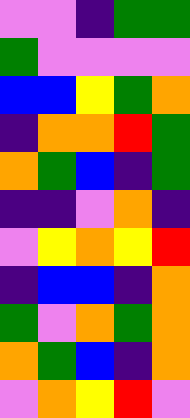[["violet", "violet", "indigo", "green", "green"], ["green", "violet", "violet", "violet", "violet"], ["blue", "blue", "yellow", "green", "orange"], ["indigo", "orange", "orange", "red", "green"], ["orange", "green", "blue", "indigo", "green"], ["indigo", "indigo", "violet", "orange", "indigo"], ["violet", "yellow", "orange", "yellow", "red"], ["indigo", "blue", "blue", "indigo", "orange"], ["green", "violet", "orange", "green", "orange"], ["orange", "green", "blue", "indigo", "orange"], ["violet", "orange", "yellow", "red", "violet"]]